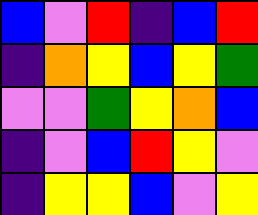[["blue", "violet", "red", "indigo", "blue", "red"], ["indigo", "orange", "yellow", "blue", "yellow", "green"], ["violet", "violet", "green", "yellow", "orange", "blue"], ["indigo", "violet", "blue", "red", "yellow", "violet"], ["indigo", "yellow", "yellow", "blue", "violet", "yellow"]]